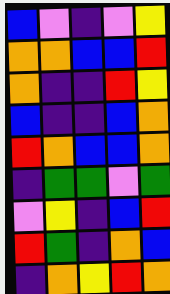[["blue", "violet", "indigo", "violet", "yellow"], ["orange", "orange", "blue", "blue", "red"], ["orange", "indigo", "indigo", "red", "yellow"], ["blue", "indigo", "indigo", "blue", "orange"], ["red", "orange", "blue", "blue", "orange"], ["indigo", "green", "green", "violet", "green"], ["violet", "yellow", "indigo", "blue", "red"], ["red", "green", "indigo", "orange", "blue"], ["indigo", "orange", "yellow", "red", "orange"]]